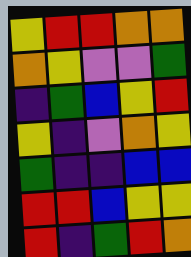[["yellow", "red", "red", "orange", "orange"], ["orange", "yellow", "violet", "violet", "green"], ["indigo", "green", "blue", "yellow", "red"], ["yellow", "indigo", "violet", "orange", "yellow"], ["green", "indigo", "indigo", "blue", "blue"], ["red", "red", "blue", "yellow", "yellow"], ["red", "indigo", "green", "red", "orange"]]